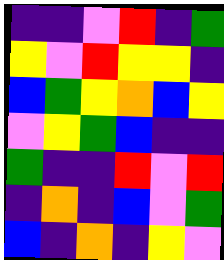[["indigo", "indigo", "violet", "red", "indigo", "green"], ["yellow", "violet", "red", "yellow", "yellow", "indigo"], ["blue", "green", "yellow", "orange", "blue", "yellow"], ["violet", "yellow", "green", "blue", "indigo", "indigo"], ["green", "indigo", "indigo", "red", "violet", "red"], ["indigo", "orange", "indigo", "blue", "violet", "green"], ["blue", "indigo", "orange", "indigo", "yellow", "violet"]]